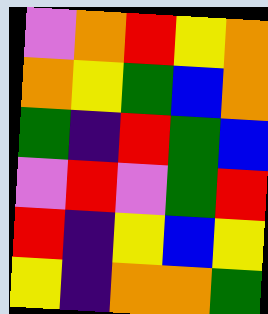[["violet", "orange", "red", "yellow", "orange"], ["orange", "yellow", "green", "blue", "orange"], ["green", "indigo", "red", "green", "blue"], ["violet", "red", "violet", "green", "red"], ["red", "indigo", "yellow", "blue", "yellow"], ["yellow", "indigo", "orange", "orange", "green"]]